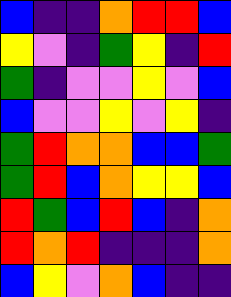[["blue", "indigo", "indigo", "orange", "red", "red", "blue"], ["yellow", "violet", "indigo", "green", "yellow", "indigo", "red"], ["green", "indigo", "violet", "violet", "yellow", "violet", "blue"], ["blue", "violet", "violet", "yellow", "violet", "yellow", "indigo"], ["green", "red", "orange", "orange", "blue", "blue", "green"], ["green", "red", "blue", "orange", "yellow", "yellow", "blue"], ["red", "green", "blue", "red", "blue", "indigo", "orange"], ["red", "orange", "red", "indigo", "indigo", "indigo", "orange"], ["blue", "yellow", "violet", "orange", "blue", "indigo", "indigo"]]